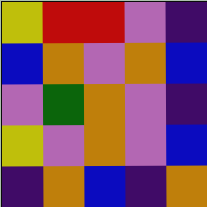[["yellow", "red", "red", "violet", "indigo"], ["blue", "orange", "violet", "orange", "blue"], ["violet", "green", "orange", "violet", "indigo"], ["yellow", "violet", "orange", "violet", "blue"], ["indigo", "orange", "blue", "indigo", "orange"]]